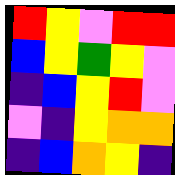[["red", "yellow", "violet", "red", "red"], ["blue", "yellow", "green", "yellow", "violet"], ["indigo", "blue", "yellow", "red", "violet"], ["violet", "indigo", "yellow", "orange", "orange"], ["indigo", "blue", "orange", "yellow", "indigo"]]